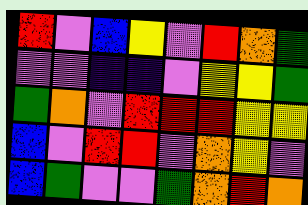[["red", "violet", "blue", "yellow", "violet", "red", "orange", "green"], ["violet", "violet", "indigo", "indigo", "violet", "yellow", "yellow", "green"], ["green", "orange", "violet", "red", "red", "red", "yellow", "yellow"], ["blue", "violet", "red", "red", "violet", "orange", "yellow", "violet"], ["blue", "green", "violet", "violet", "green", "orange", "red", "orange"]]